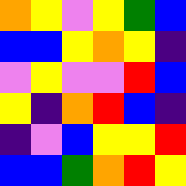[["orange", "yellow", "violet", "yellow", "green", "blue"], ["blue", "blue", "yellow", "orange", "yellow", "indigo"], ["violet", "yellow", "violet", "violet", "red", "blue"], ["yellow", "indigo", "orange", "red", "blue", "indigo"], ["indigo", "violet", "blue", "yellow", "yellow", "red"], ["blue", "blue", "green", "orange", "red", "yellow"]]